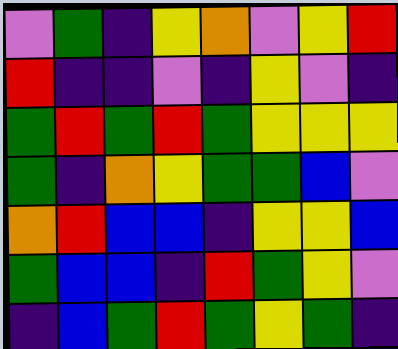[["violet", "green", "indigo", "yellow", "orange", "violet", "yellow", "red"], ["red", "indigo", "indigo", "violet", "indigo", "yellow", "violet", "indigo"], ["green", "red", "green", "red", "green", "yellow", "yellow", "yellow"], ["green", "indigo", "orange", "yellow", "green", "green", "blue", "violet"], ["orange", "red", "blue", "blue", "indigo", "yellow", "yellow", "blue"], ["green", "blue", "blue", "indigo", "red", "green", "yellow", "violet"], ["indigo", "blue", "green", "red", "green", "yellow", "green", "indigo"]]